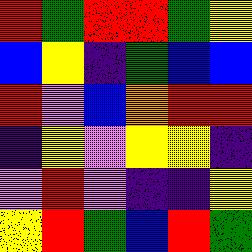[["red", "green", "red", "red", "green", "yellow"], ["blue", "yellow", "indigo", "green", "blue", "blue"], ["red", "violet", "blue", "orange", "red", "red"], ["indigo", "yellow", "violet", "yellow", "yellow", "indigo"], ["violet", "red", "violet", "indigo", "indigo", "yellow"], ["yellow", "red", "green", "blue", "red", "green"]]